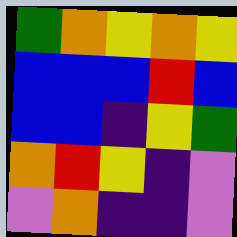[["green", "orange", "yellow", "orange", "yellow"], ["blue", "blue", "blue", "red", "blue"], ["blue", "blue", "indigo", "yellow", "green"], ["orange", "red", "yellow", "indigo", "violet"], ["violet", "orange", "indigo", "indigo", "violet"]]